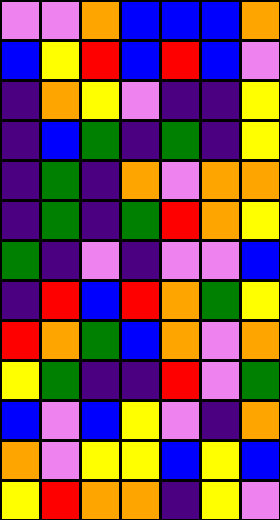[["violet", "violet", "orange", "blue", "blue", "blue", "orange"], ["blue", "yellow", "red", "blue", "red", "blue", "violet"], ["indigo", "orange", "yellow", "violet", "indigo", "indigo", "yellow"], ["indigo", "blue", "green", "indigo", "green", "indigo", "yellow"], ["indigo", "green", "indigo", "orange", "violet", "orange", "orange"], ["indigo", "green", "indigo", "green", "red", "orange", "yellow"], ["green", "indigo", "violet", "indigo", "violet", "violet", "blue"], ["indigo", "red", "blue", "red", "orange", "green", "yellow"], ["red", "orange", "green", "blue", "orange", "violet", "orange"], ["yellow", "green", "indigo", "indigo", "red", "violet", "green"], ["blue", "violet", "blue", "yellow", "violet", "indigo", "orange"], ["orange", "violet", "yellow", "yellow", "blue", "yellow", "blue"], ["yellow", "red", "orange", "orange", "indigo", "yellow", "violet"]]